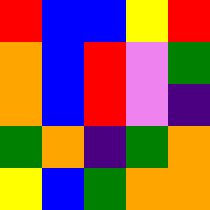[["red", "blue", "blue", "yellow", "red"], ["orange", "blue", "red", "violet", "green"], ["orange", "blue", "red", "violet", "indigo"], ["green", "orange", "indigo", "green", "orange"], ["yellow", "blue", "green", "orange", "orange"]]